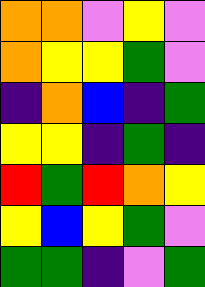[["orange", "orange", "violet", "yellow", "violet"], ["orange", "yellow", "yellow", "green", "violet"], ["indigo", "orange", "blue", "indigo", "green"], ["yellow", "yellow", "indigo", "green", "indigo"], ["red", "green", "red", "orange", "yellow"], ["yellow", "blue", "yellow", "green", "violet"], ["green", "green", "indigo", "violet", "green"]]